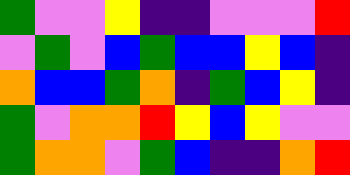[["green", "violet", "violet", "yellow", "indigo", "indigo", "violet", "violet", "violet", "red"], ["violet", "green", "violet", "blue", "green", "blue", "blue", "yellow", "blue", "indigo"], ["orange", "blue", "blue", "green", "orange", "indigo", "green", "blue", "yellow", "indigo"], ["green", "violet", "orange", "orange", "red", "yellow", "blue", "yellow", "violet", "violet"], ["green", "orange", "orange", "violet", "green", "blue", "indigo", "indigo", "orange", "red"]]